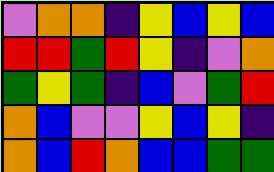[["violet", "orange", "orange", "indigo", "yellow", "blue", "yellow", "blue"], ["red", "red", "green", "red", "yellow", "indigo", "violet", "orange"], ["green", "yellow", "green", "indigo", "blue", "violet", "green", "red"], ["orange", "blue", "violet", "violet", "yellow", "blue", "yellow", "indigo"], ["orange", "blue", "red", "orange", "blue", "blue", "green", "green"]]